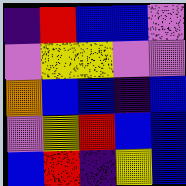[["indigo", "red", "blue", "blue", "violet"], ["violet", "yellow", "yellow", "violet", "violet"], ["orange", "blue", "blue", "indigo", "blue"], ["violet", "yellow", "red", "blue", "blue"], ["blue", "red", "indigo", "yellow", "blue"]]